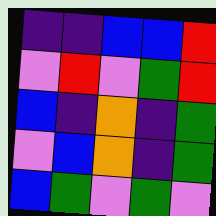[["indigo", "indigo", "blue", "blue", "red"], ["violet", "red", "violet", "green", "red"], ["blue", "indigo", "orange", "indigo", "green"], ["violet", "blue", "orange", "indigo", "green"], ["blue", "green", "violet", "green", "violet"]]